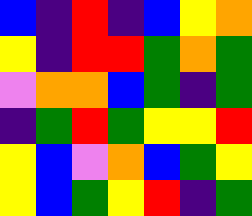[["blue", "indigo", "red", "indigo", "blue", "yellow", "orange"], ["yellow", "indigo", "red", "red", "green", "orange", "green"], ["violet", "orange", "orange", "blue", "green", "indigo", "green"], ["indigo", "green", "red", "green", "yellow", "yellow", "red"], ["yellow", "blue", "violet", "orange", "blue", "green", "yellow"], ["yellow", "blue", "green", "yellow", "red", "indigo", "green"]]